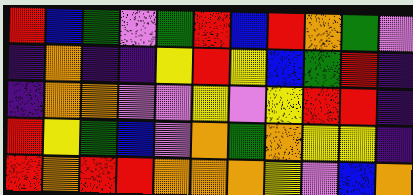[["red", "blue", "green", "violet", "green", "red", "blue", "red", "orange", "green", "violet"], ["indigo", "orange", "indigo", "indigo", "yellow", "red", "yellow", "blue", "green", "red", "indigo"], ["indigo", "orange", "orange", "violet", "violet", "yellow", "violet", "yellow", "red", "red", "indigo"], ["red", "yellow", "green", "blue", "violet", "orange", "green", "orange", "yellow", "yellow", "indigo"], ["red", "orange", "red", "red", "orange", "orange", "orange", "yellow", "violet", "blue", "orange"]]